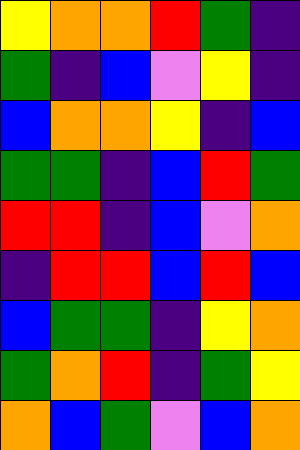[["yellow", "orange", "orange", "red", "green", "indigo"], ["green", "indigo", "blue", "violet", "yellow", "indigo"], ["blue", "orange", "orange", "yellow", "indigo", "blue"], ["green", "green", "indigo", "blue", "red", "green"], ["red", "red", "indigo", "blue", "violet", "orange"], ["indigo", "red", "red", "blue", "red", "blue"], ["blue", "green", "green", "indigo", "yellow", "orange"], ["green", "orange", "red", "indigo", "green", "yellow"], ["orange", "blue", "green", "violet", "blue", "orange"]]